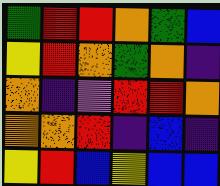[["green", "red", "red", "orange", "green", "blue"], ["yellow", "red", "orange", "green", "orange", "indigo"], ["orange", "indigo", "violet", "red", "red", "orange"], ["orange", "orange", "red", "indigo", "blue", "indigo"], ["yellow", "red", "blue", "yellow", "blue", "blue"]]